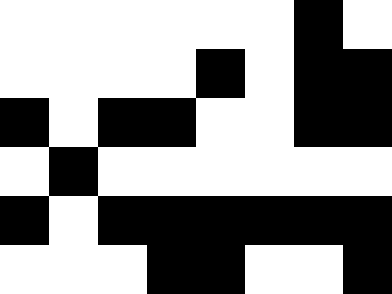[["white", "white", "white", "white", "white", "white", "black", "white"], ["white", "white", "white", "white", "black", "white", "black", "black"], ["black", "white", "black", "black", "white", "white", "black", "black"], ["white", "black", "white", "white", "white", "white", "white", "white"], ["black", "white", "black", "black", "black", "black", "black", "black"], ["white", "white", "white", "black", "black", "white", "white", "black"]]